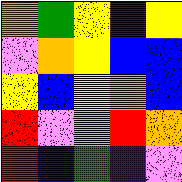[["orange", "green", "yellow", "indigo", "yellow"], ["violet", "orange", "yellow", "blue", "blue"], ["yellow", "blue", "yellow", "orange", "blue"], ["red", "violet", "violet", "red", "orange"], ["red", "blue", "green", "indigo", "violet"]]